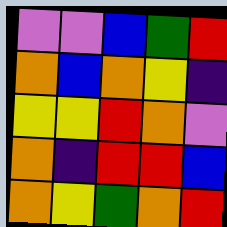[["violet", "violet", "blue", "green", "red"], ["orange", "blue", "orange", "yellow", "indigo"], ["yellow", "yellow", "red", "orange", "violet"], ["orange", "indigo", "red", "red", "blue"], ["orange", "yellow", "green", "orange", "red"]]